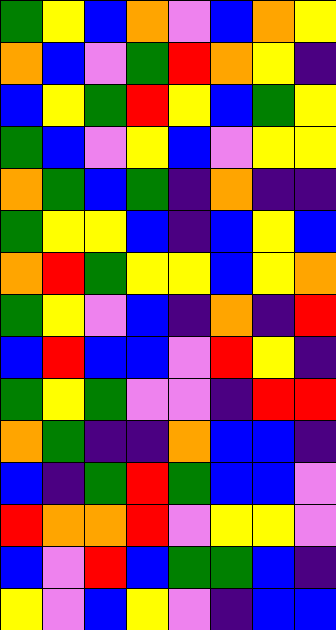[["green", "yellow", "blue", "orange", "violet", "blue", "orange", "yellow"], ["orange", "blue", "violet", "green", "red", "orange", "yellow", "indigo"], ["blue", "yellow", "green", "red", "yellow", "blue", "green", "yellow"], ["green", "blue", "violet", "yellow", "blue", "violet", "yellow", "yellow"], ["orange", "green", "blue", "green", "indigo", "orange", "indigo", "indigo"], ["green", "yellow", "yellow", "blue", "indigo", "blue", "yellow", "blue"], ["orange", "red", "green", "yellow", "yellow", "blue", "yellow", "orange"], ["green", "yellow", "violet", "blue", "indigo", "orange", "indigo", "red"], ["blue", "red", "blue", "blue", "violet", "red", "yellow", "indigo"], ["green", "yellow", "green", "violet", "violet", "indigo", "red", "red"], ["orange", "green", "indigo", "indigo", "orange", "blue", "blue", "indigo"], ["blue", "indigo", "green", "red", "green", "blue", "blue", "violet"], ["red", "orange", "orange", "red", "violet", "yellow", "yellow", "violet"], ["blue", "violet", "red", "blue", "green", "green", "blue", "indigo"], ["yellow", "violet", "blue", "yellow", "violet", "indigo", "blue", "blue"]]